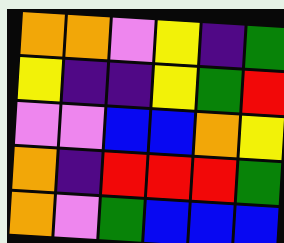[["orange", "orange", "violet", "yellow", "indigo", "green"], ["yellow", "indigo", "indigo", "yellow", "green", "red"], ["violet", "violet", "blue", "blue", "orange", "yellow"], ["orange", "indigo", "red", "red", "red", "green"], ["orange", "violet", "green", "blue", "blue", "blue"]]